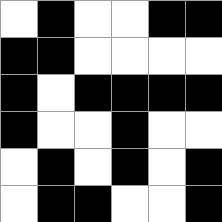[["white", "black", "white", "white", "black", "black"], ["black", "black", "white", "white", "white", "white"], ["black", "white", "black", "black", "black", "black"], ["black", "white", "white", "black", "white", "white"], ["white", "black", "white", "black", "white", "black"], ["white", "black", "black", "white", "white", "black"]]